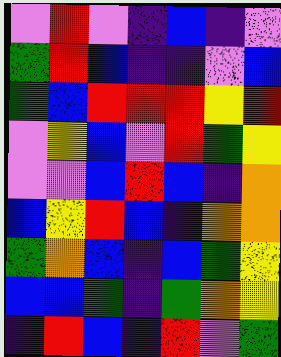[["violet", "red", "violet", "indigo", "blue", "indigo", "violet"], ["green", "red", "blue", "indigo", "indigo", "violet", "blue"], ["green", "blue", "red", "red", "red", "yellow", "red"], ["violet", "yellow", "blue", "violet", "red", "green", "yellow"], ["violet", "violet", "blue", "red", "blue", "indigo", "orange"], ["blue", "yellow", "red", "blue", "indigo", "orange", "orange"], ["green", "orange", "blue", "indigo", "blue", "green", "yellow"], ["blue", "blue", "green", "indigo", "green", "orange", "yellow"], ["indigo", "red", "blue", "indigo", "red", "violet", "green"]]